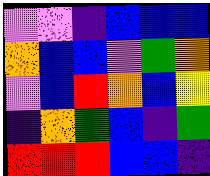[["violet", "violet", "indigo", "blue", "blue", "blue"], ["orange", "blue", "blue", "violet", "green", "orange"], ["violet", "blue", "red", "orange", "blue", "yellow"], ["indigo", "orange", "green", "blue", "indigo", "green"], ["red", "red", "red", "blue", "blue", "indigo"]]